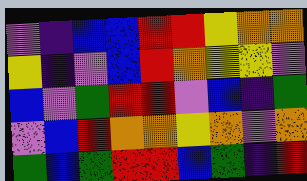[["violet", "indigo", "blue", "blue", "red", "red", "yellow", "orange", "orange"], ["yellow", "indigo", "violet", "blue", "red", "orange", "yellow", "yellow", "violet"], ["blue", "violet", "green", "red", "red", "violet", "blue", "indigo", "green"], ["violet", "blue", "red", "orange", "orange", "yellow", "orange", "violet", "orange"], ["green", "blue", "green", "red", "red", "blue", "green", "indigo", "red"]]